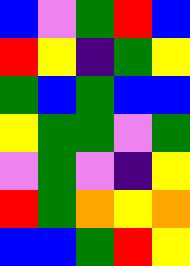[["blue", "violet", "green", "red", "blue"], ["red", "yellow", "indigo", "green", "yellow"], ["green", "blue", "green", "blue", "blue"], ["yellow", "green", "green", "violet", "green"], ["violet", "green", "violet", "indigo", "yellow"], ["red", "green", "orange", "yellow", "orange"], ["blue", "blue", "green", "red", "yellow"]]